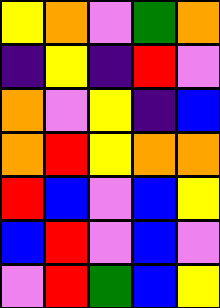[["yellow", "orange", "violet", "green", "orange"], ["indigo", "yellow", "indigo", "red", "violet"], ["orange", "violet", "yellow", "indigo", "blue"], ["orange", "red", "yellow", "orange", "orange"], ["red", "blue", "violet", "blue", "yellow"], ["blue", "red", "violet", "blue", "violet"], ["violet", "red", "green", "blue", "yellow"]]